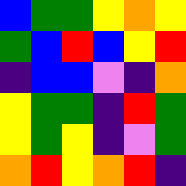[["blue", "green", "green", "yellow", "orange", "yellow"], ["green", "blue", "red", "blue", "yellow", "red"], ["indigo", "blue", "blue", "violet", "indigo", "orange"], ["yellow", "green", "green", "indigo", "red", "green"], ["yellow", "green", "yellow", "indigo", "violet", "green"], ["orange", "red", "yellow", "orange", "red", "indigo"]]